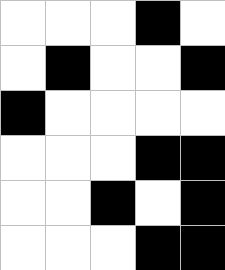[["white", "white", "white", "black", "white"], ["white", "black", "white", "white", "black"], ["black", "white", "white", "white", "white"], ["white", "white", "white", "black", "black"], ["white", "white", "black", "white", "black"], ["white", "white", "white", "black", "black"]]